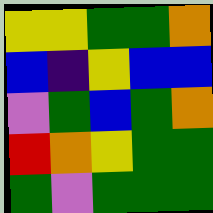[["yellow", "yellow", "green", "green", "orange"], ["blue", "indigo", "yellow", "blue", "blue"], ["violet", "green", "blue", "green", "orange"], ["red", "orange", "yellow", "green", "green"], ["green", "violet", "green", "green", "green"]]